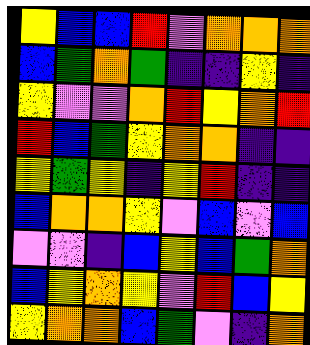[["yellow", "blue", "blue", "red", "violet", "orange", "orange", "orange"], ["blue", "green", "orange", "green", "indigo", "indigo", "yellow", "indigo"], ["yellow", "violet", "violet", "orange", "red", "yellow", "orange", "red"], ["red", "blue", "green", "yellow", "orange", "orange", "indigo", "indigo"], ["yellow", "green", "yellow", "indigo", "yellow", "red", "indigo", "indigo"], ["blue", "orange", "orange", "yellow", "violet", "blue", "violet", "blue"], ["violet", "violet", "indigo", "blue", "yellow", "blue", "green", "orange"], ["blue", "yellow", "orange", "yellow", "violet", "red", "blue", "yellow"], ["yellow", "orange", "orange", "blue", "green", "violet", "indigo", "orange"]]